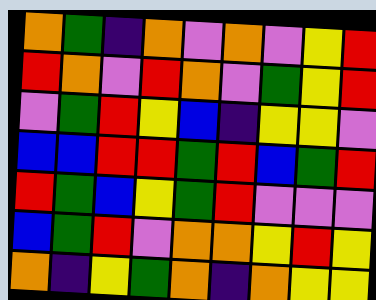[["orange", "green", "indigo", "orange", "violet", "orange", "violet", "yellow", "red"], ["red", "orange", "violet", "red", "orange", "violet", "green", "yellow", "red"], ["violet", "green", "red", "yellow", "blue", "indigo", "yellow", "yellow", "violet"], ["blue", "blue", "red", "red", "green", "red", "blue", "green", "red"], ["red", "green", "blue", "yellow", "green", "red", "violet", "violet", "violet"], ["blue", "green", "red", "violet", "orange", "orange", "yellow", "red", "yellow"], ["orange", "indigo", "yellow", "green", "orange", "indigo", "orange", "yellow", "yellow"]]